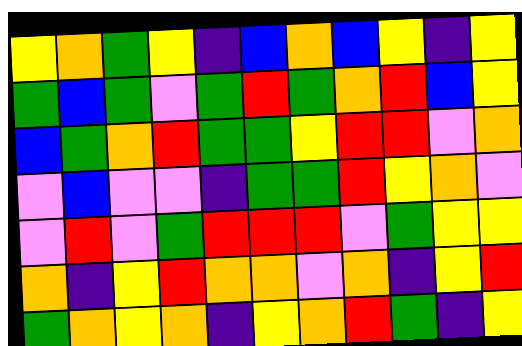[["yellow", "orange", "green", "yellow", "indigo", "blue", "orange", "blue", "yellow", "indigo", "yellow"], ["green", "blue", "green", "violet", "green", "red", "green", "orange", "red", "blue", "yellow"], ["blue", "green", "orange", "red", "green", "green", "yellow", "red", "red", "violet", "orange"], ["violet", "blue", "violet", "violet", "indigo", "green", "green", "red", "yellow", "orange", "violet"], ["violet", "red", "violet", "green", "red", "red", "red", "violet", "green", "yellow", "yellow"], ["orange", "indigo", "yellow", "red", "orange", "orange", "violet", "orange", "indigo", "yellow", "red"], ["green", "orange", "yellow", "orange", "indigo", "yellow", "orange", "red", "green", "indigo", "yellow"]]